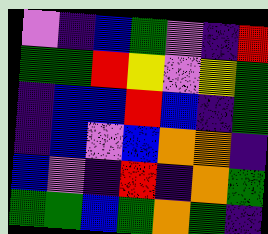[["violet", "indigo", "blue", "green", "violet", "indigo", "red"], ["green", "green", "red", "yellow", "violet", "yellow", "green"], ["indigo", "blue", "blue", "red", "blue", "indigo", "green"], ["indigo", "blue", "violet", "blue", "orange", "orange", "indigo"], ["blue", "violet", "indigo", "red", "indigo", "orange", "green"], ["green", "green", "blue", "green", "orange", "green", "indigo"]]